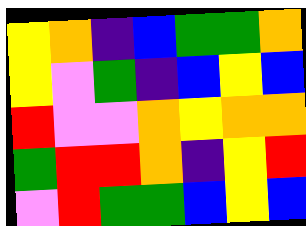[["yellow", "orange", "indigo", "blue", "green", "green", "orange"], ["yellow", "violet", "green", "indigo", "blue", "yellow", "blue"], ["red", "violet", "violet", "orange", "yellow", "orange", "orange"], ["green", "red", "red", "orange", "indigo", "yellow", "red"], ["violet", "red", "green", "green", "blue", "yellow", "blue"]]